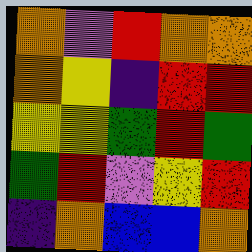[["orange", "violet", "red", "orange", "orange"], ["orange", "yellow", "indigo", "red", "red"], ["yellow", "yellow", "green", "red", "green"], ["green", "red", "violet", "yellow", "red"], ["indigo", "orange", "blue", "blue", "orange"]]